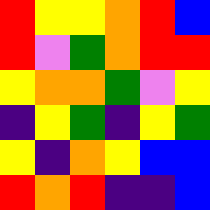[["red", "yellow", "yellow", "orange", "red", "blue"], ["red", "violet", "green", "orange", "red", "red"], ["yellow", "orange", "orange", "green", "violet", "yellow"], ["indigo", "yellow", "green", "indigo", "yellow", "green"], ["yellow", "indigo", "orange", "yellow", "blue", "blue"], ["red", "orange", "red", "indigo", "indigo", "blue"]]